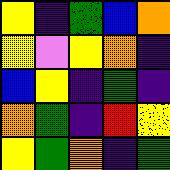[["yellow", "indigo", "green", "blue", "orange"], ["yellow", "violet", "yellow", "orange", "indigo"], ["blue", "yellow", "indigo", "green", "indigo"], ["orange", "green", "indigo", "red", "yellow"], ["yellow", "green", "orange", "indigo", "green"]]